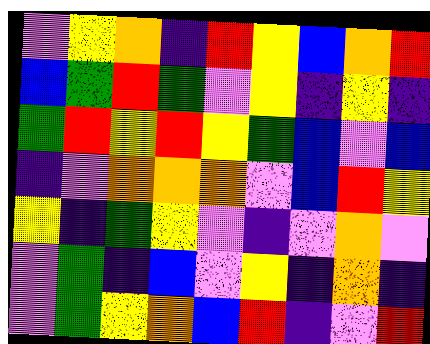[["violet", "yellow", "orange", "indigo", "red", "yellow", "blue", "orange", "red"], ["blue", "green", "red", "green", "violet", "yellow", "indigo", "yellow", "indigo"], ["green", "red", "yellow", "red", "yellow", "green", "blue", "violet", "blue"], ["indigo", "violet", "orange", "orange", "orange", "violet", "blue", "red", "yellow"], ["yellow", "indigo", "green", "yellow", "violet", "indigo", "violet", "orange", "violet"], ["violet", "green", "indigo", "blue", "violet", "yellow", "indigo", "orange", "indigo"], ["violet", "green", "yellow", "orange", "blue", "red", "indigo", "violet", "red"]]